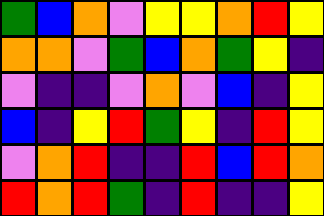[["green", "blue", "orange", "violet", "yellow", "yellow", "orange", "red", "yellow"], ["orange", "orange", "violet", "green", "blue", "orange", "green", "yellow", "indigo"], ["violet", "indigo", "indigo", "violet", "orange", "violet", "blue", "indigo", "yellow"], ["blue", "indigo", "yellow", "red", "green", "yellow", "indigo", "red", "yellow"], ["violet", "orange", "red", "indigo", "indigo", "red", "blue", "red", "orange"], ["red", "orange", "red", "green", "indigo", "red", "indigo", "indigo", "yellow"]]